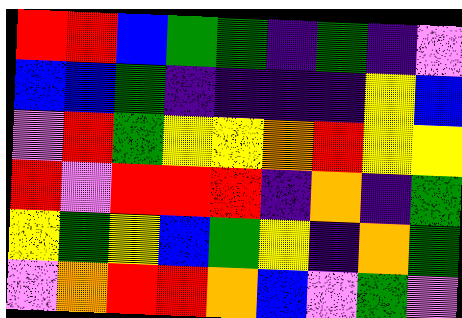[["red", "red", "blue", "green", "green", "indigo", "green", "indigo", "violet"], ["blue", "blue", "green", "indigo", "indigo", "indigo", "indigo", "yellow", "blue"], ["violet", "red", "green", "yellow", "yellow", "orange", "red", "yellow", "yellow"], ["red", "violet", "red", "red", "red", "indigo", "orange", "indigo", "green"], ["yellow", "green", "yellow", "blue", "green", "yellow", "indigo", "orange", "green"], ["violet", "orange", "red", "red", "orange", "blue", "violet", "green", "violet"]]